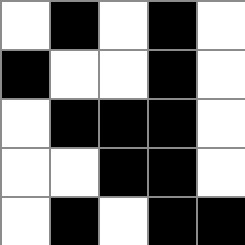[["white", "black", "white", "black", "white"], ["black", "white", "white", "black", "white"], ["white", "black", "black", "black", "white"], ["white", "white", "black", "black", "white"], ["white", "black", "white", "black", "black"]]